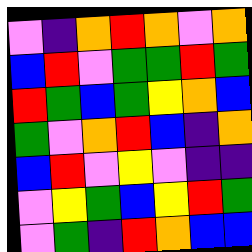[["violet", "indigo", "orange", "red", "orange", "violet", "orange"], ["blue", "red", "violet", "green", "green", "red", "green"], ["red", "green", "blue", "green", "yellow", "orange", "blue"], ["green", "violet", "orange", "red", "blue", "indigo", "orange"], ["blue", "red", "violet", "yellow", "violet", "indigo", "indigo"], ["violet", "yellow", "green", "blue", "yellow", "red", "green"], ["violet", "green", "indigo", "red", "orange", "blue", "blue"]]